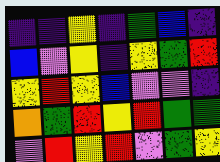[["indigo", "indigo", "yellow", "indigo", "green", "blue", "indigo"], ["blue", "violet", "yellow", "indigo", "yellow", "green", "red"], ["yellow", "red", "yellow", "blue", "violet", "violet", "indigo"], ["orange", "green", "red", "yellow", "red", "green", "green"], ["violet", "red", "yellow", "red", "violet", "green", "yellow"]]